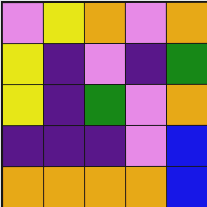[["violet", "yellow", "orange", "violet", "orange"], ["yellow", "indigo", "violet", "indigo", "green"], ["yellow", "indigo", "green", "violet", "orange"], ["indigo", "indigo", "indigo", "violet", "blue"], ["orange", "orange", "orange", "orange", "blue"]]